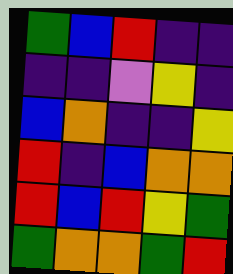[["green", "blue", "red", "indigo", "indigo"], ["indigo", "indigo", "violet", "yellow", "indigo"], ["blue", "orange", "indigo", "indigo", "yellow"], ["red", "indigo", "blue", "orange", "orange"], ["red", "blue", "red", "yellow", "green"], ["green", "orange", "orange", "green", "red"]]